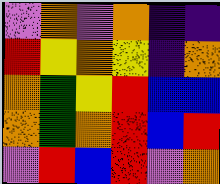[["violet", "orange", "violet", "orange", "indigo", "indigo"], ["red", "yellow", "orange", "yellow", "indigo", "orange"], ["orange", "green", "yellow", "red", "blue", "blue"], ["orange", "green", "orange", "red", "blue", "red"], ["violet", "red", "blue", "red", "violet", "orange"]]